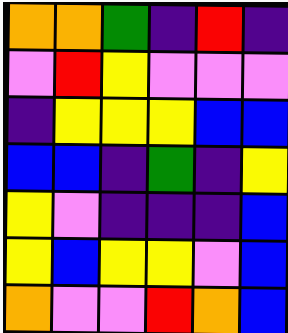[["orange", "orange", "green", "indigo", "red", "indigo"], ["violet", "red", "yellow", "violet", "violet", "violet"], ["indigo", "yellow", "yellow", "yellow", "blue", "blue"], ["blue", "blue", "indigo", "green", "indigo", "yellow"], ["yellow", "violet", "indigo", "indigo", "indigo", "blue"], ["yellow", "blue", "yellow", "yellow", "violet", "blue"], ["orange", "violet", "violet", "red", "orange", "blue"]]